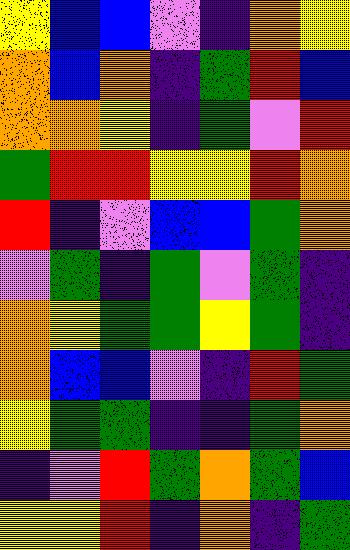[["yellow", "blue", "blue", "violet", "indigo", "orange", "yellow"], ["orange", "blue", "orange", "indigo", "green", "red", "blue"], ["orange", "orange", "yellow", "indigo", "green", "violet", "red"], ["green", "red", "red", "yellow", "yellow", "red", "orange"], ["red", "indigo", "violet", "blue", "blue", "green", "orange"], ["violet", "green", "indigo", "green", "violet", "green", "indigo"], ["orange", "yellow", "green", "green", "yellow", "green", "indigo"], ["orange", "blue", "blue", "violet", "indigo", "red", "green"], ["yellow", "green", "green", "indigo", "indigo", "green", "orange"], ["indigo", "violet", "red", "green", "orange", "green", "blue"], ["yellow", "yellow", "red", "indigo", "orange", "indigo", "green"]]